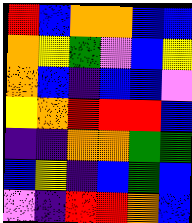[["red", "blue", "orange", "orange", "blue", "blue"], ["orange", "yellow", "green", "violet", "blue", "yellow"], ["orange", "blue", "indigo", "blue", "blue", "violet"], ["yellow", "orange", "red", "red", "red", "blue"], ["indigo", "indigo", "orange", "orange", "green", "green"], ["blue", "yellow", "indigo", "blue", "green", "blue"], ["violet", "indigo", "red", "red", "orange", "blue"]]